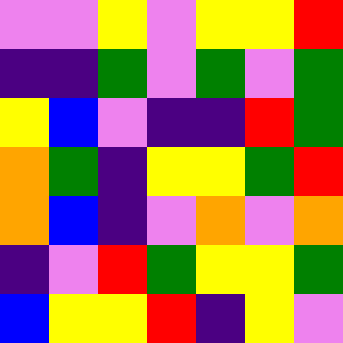[["violet", "violet", "yellow", "violet", "yellow", "yellow", "red"], ["indigo", "indigo", "green", "violet", "green", "violet", "green"], ["yellow", "blue", "violet", "indigo", "indigo", "red", "green"], ["orange", "green", "indigo", "yellow", "yellow", "green", "red"], ["orange", "blue", "indigo", "violet", "orange", "violet", "orange"], ["indigo", "violet", "red", "green", "yellow", "yellow", "green"], ["blue", "yellow", "yellow", "red", "indigo", "yellow", "violet"]]